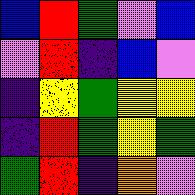[["blue", "red", "green", "violet", "blue"], ["violet", "red", "indigo", "blue", "violet"], ["indigo", "yellow", "green", "yellow", "yellow"], ["indigo", "red", "green", "yellow", "green"], ["green", "red", "indigo", "orange", "violet"]]